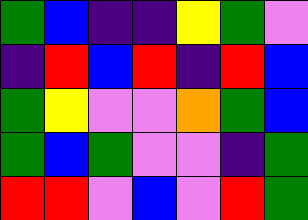[["green", "blue", "indigo", "indigo", "yellow", "green", "violet"], ["indigo", "red", "blue", "red", "indigo", "red", "blue"], ["green", "yellow", "violet", "violet", "orange", "green", "blue"], ["green", "blue", "green", "violet", "violet", "indigo", "green"], ["red", "red", "violet", "blue", "violet", "red", "green"]]